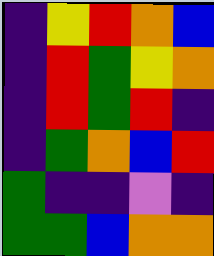[["indigo", "yellow", "red", "orange", "blue"], ["indigo", "red", "green", "yellow", "orange"], ["indigo", "red", "green", "red", "indigo"], ["indigo", "green", "orange", "blue", "red"], ["green", "indigo", "indigo", "violet", "indigo"], ["green", "green", "blue", "orange", "orange"]]